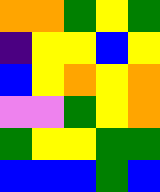[["orange", "orange", "green", "yellow", "green"], ["indigo", "yellow", "yellow", "blue", "yellow"], ["blue", "yellow", "orange", "yellow", "orange"], ["violet", "violet", "green", "yellow", "orange"], ["green", "yellow", "yellow", "green", "green"], ["blue", "blue", "blue", "green", "blue"]]